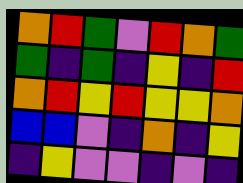[["orange", "red", "green", "violet", "red", "orange", "green"], ["green", "indigo", "green", "indigo", "yellow", "indigo", "red"], ["orange", "red", "yellow", "red", "yellow", "yellow", "orange"], ["blue", "blue", "violet", "indigo", "orange", "indigo", "yellow"], ["indigo", "yellow", "violet", "violet", "indigo", "violet", "indigo"]]